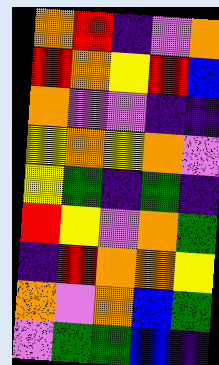[["orange", "red", "indigo", "violet", "orange"], ["red", "orange", "yellow", "red", "blue"], ["orange", "violet", "violet", "indigo", "indigo"], ["yellow", "orange", "yellow", "orange", "violet"], ["yellow", "green", "indigo", "green", "indigo"], ["red", "yellow", "violet", "orange", "green"], ["indigo", "red", "orange", "orange", "yellow"], ["orange", "violet", "orange", "blue", "green"], ["violet", "green", "green", "blue", "indigo"]]